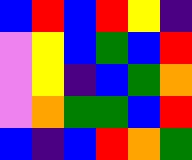[["blue", "red", "blue", "red", "yellow", "indigo"], ["violet", "yellow", "blue", "green", "blue", "red"], ["violet", "yellow", "indigo", "blue", "green", "orange"], ["violet", "orange", "green", "green", "blue", "red"], ["blue", "indigo", "blue", "red", "orange", "green"]]